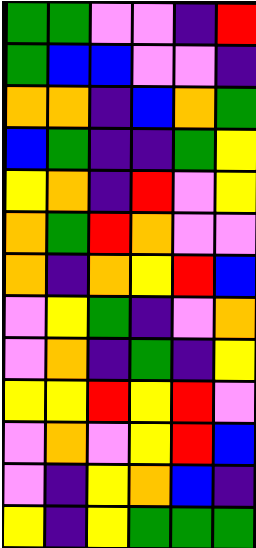[["green", "green", "violet", "violet", "indigo", "red"], ["green", "blue", "blue", "violet", "violet", "indigo"], ["orange", "orange", "indigo", "blue", "orange", "green"], ["blue", "green", "indigo", "indigo", "green", "yellow"], ["yellow", "orange", "indigo", "red", "violet", "yellow"], ["orange", "green", "red", "orange", "violet", "violet"], ["orange", "indigo", "orange", "yellow", "red", "blue"], ["violet", "yellow", "green", "indigo", "violet", "orange"], ["violet", "orange", "indigo", "green", "indigo", "yellow"], ["yellow", "yellow", "red", "yellow", "red", "violet"], ["violet", "orange", "violet", "yellow", "red", "blue"], ["violet", "indigo", "yellow", "orange", "blue", "indigo"], ["yellow", "indigo", "yellow", "green", "green", "green"]]